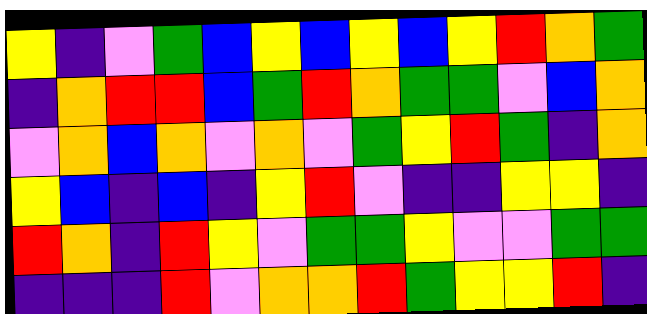[["yellow", "indigo", "violet", "green", "blue", "yellow", "blue", "yellow", "blue", "yellow", "red", "orange", "green"], ["indigo", "orange", "red", "red", "blue", "green", "red", "orange", "green", "green", "violet", "blue", "orange"], ["violet", "orange", "blue", "orange", "violet", "orange", "violet", "green", "yellow", "red", "green", "indigo", "orange"], ["yellow", "blue", "indigo", "blue", "indigo", "yellow", "red", "violet", "indigo", "indigo", "yellow", "yellow", "indigo"], ["red", "orange", "indigo", "red", "yellow", "violet", "green", "green", "yellow", "violet", "violet", "green", "green"], ["indigo", "indigo", "indigo", "red", "violet", "orange", "orange", "red", "green", "yellow", "yellow", "red", "indigo"]]